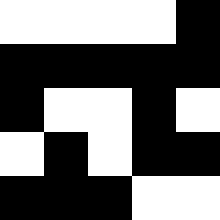[["white", "white", "white", "white", "black"], ["black", "black", "black", "black", "black"], ["black", "white", "white", "black", "white"], ["white", "black", "white", "black", "black"], ["black", "black", "black", "white", "white"]]